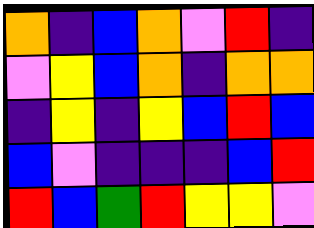[["orange", "indigo", "blue", "orange", "violet", "red", "indigo"], ["violet", "yellow", "blue", "orange", "indigo", "orange", "orange"], ["indigo", "yellow", "indigo", "yellow", "blue", "red", "blue"], ["blue", "violet", "indigo", "indigo", "indigo", "blue", "red"], ["red", "blue", "green", "red", "yellow", "yellow", "violet"]]